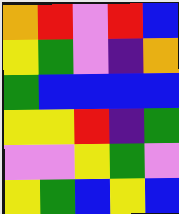[["orange", "red", "violet", "red", "blue"], ["yellow", "green", "violet", "indigo", "orange"], ["green", "blue", "blue", "blue", "blue"], ["yellow", "yellow", "red", "indigo", "green"], ["violet", "violet", "yellow", "green", "violet"], ["yellow", "green", "blue", "yellow", "blue"]]